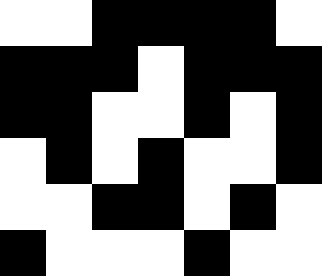[["white", "white", "black", "black", "black", "black", "white"], ["black", "black", "black", "white", "black", "black", "black"], ["black", "black", "white", "white", "black", "white", "black"], ["white", "black", "white", "black", "white", "white", "black"], ["white", "white", "black", "black", "white", "black", "white"], ["black", "white", "white", "white", "black", "white", "white"]]